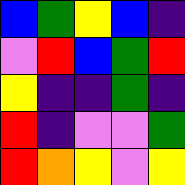[["blue", "green", "yellow", "blue", "indigo"], ["violet", "red", "blue", "green", "red"], ["yellow", "indigo", "indigo", "green", "indigo"], ["red", "indigo", "violet", "violet", "green"], ["red", "orange", "yellow", "violet", "yellow"]]